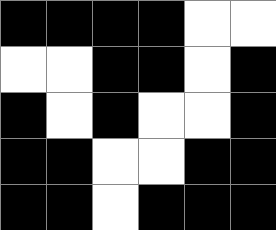[["black", "black", "black", "black", "white", "white"], ["white", "white", "black", "black", "white", "black"], ["black", "white", "black", "white", "white", "black"], ["black", "black", "white", "white", "black", "black"], ["black", "black", "white", "black", "black", "black"]]